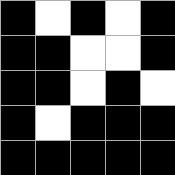[["black", "white", "black", "white", "black"], ["black", "black", "white", "white", "black"], ["black", "black", "white", "black", "white"], ["black", "white", "black", "black", "black"], ["black", "black", "black", "black", "black"]]